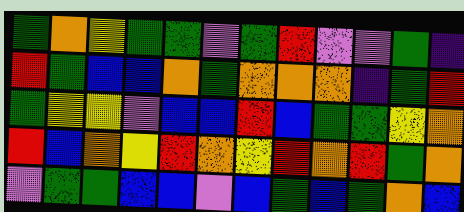[["green", "orange", "yellow", "green", "green", "violet", "green", "red", "violet", "violet", "green", "indigo"], ["red", "green", "blue", "blue", "orange", "green", "orange", "orange", "orange", "indigo", "green", "red"], ["green", "yellow", "yellow", "violet", "blue", "blue", "red", "blue", "green", "green", "yellow", "orange"], ["red", "blue", "orange", "yellow", "red", "orange", "yellow", "red", "orange", "red", "green", "orange"], ["violet", "green", "green", "blue", "blue", "violet", "blue", "green", "blue", "green", "orange", "blue"]]